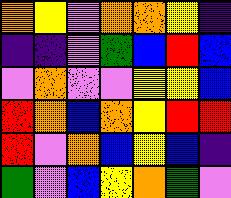[["orange", "yellow", "violet", "orange", "orange", "yellow", "indigo"], ["indigo", "indigo", "violet", "green", "blue", "red", "blue"], ["violet", "orange", "violet", "violet", "yellow", "yellow", "blue"], ["red", "orange", "blue", "orange", "yellow", "red", "red"], ["red", "violet", "orange", "blue", "yellow", "blue", "indigo"], ["green", "violet", "blue", "yellow", "orange", "green", "violet"]]